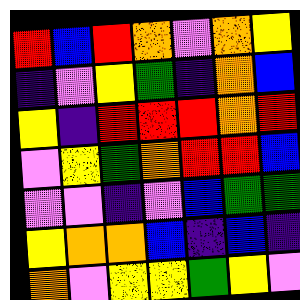[["red", "blue", "red", "orange", "violet", "orange", "yellow"], ["indigo", "violet", "yellow", "green", "indigo", "orange", "blue"], ["yellow", "indigo", "red", "red", "red", "orange", "red"], ["violet", "yellow", "green", "orange", "red", "red", "blue"], ["violet", "violet", "indigo", "violet", "blue", "green", "green"], ["yellow", "orange", "orange", "blue", "indigo", "blue", "indigo"], ["orange", "violet", "yellow", "yellow", "green", "yellow", "violet"]]